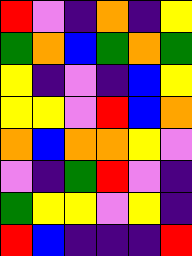[["red", "violet", "indigo", "orange", "indigo", "yellow"], ["green", "orange", "blue", "green", "orange", "green"], ["yellow", "indigo", "violet", "indigo", "blue", "yellow"], ["yellow", "yellow", "violet", "red", "blue", "orange"], ["orange", "blue", "orange", "orange", "yellow", "violet"], ["violet", "indigo", "green", "red", "violet", "indigo"], ["green", "yellow", "yellow", "violet", "yellow", "indigo"], ["red", "blue", "indigo", "indigo", "indigo", "red"]]